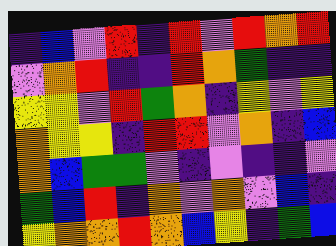[["indigo", "blue", "violet", "red", "indigo", "red", "violet", "red", "orange", "red"], ["violet", "orange", "red", "indigo", "indigo", "red", "orange", "green", "indigo", "indigo"], ["yellow", "yellow", "violet", "red", "green", "orange", "indigo", "yellow", "violet", "yellow"], ["orange", "yellow", "yellow", "indigo", "red", "red", "violet", "orange", "indigo", "blue"], ["orange", "blue", "green", "green", "violet", "indigo", "violet", "indigo", "indigo", "violet"], ["green", "blue", "red", "indigo", "orange", "violet", "orange", "violet", "blue", "indigo"], ["yellow", "orange", "orange", "red", "orange", "blue", "yellow", "indigo", "green", "blue"]]